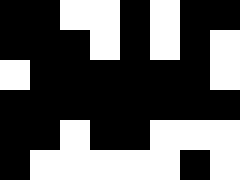[["black", "black", "white", "white", "black", "white", "black", "black"], ["black", "black", "black", "white", "black", "white", "black", "white"], ["white", "black", "black", "black", "black", "black", "black", "white"], ["black", "black", "black", "black", "black", "black", "black", "black"], ["black", "black", "white", "black", "black", "white", "white", "white"], ["black", "white", "white", "white", "white", "white", "black", "white"]]